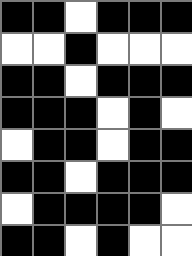[["black", "black", "white", "black", "black", "black"], ["white", "white", "black", "white", "white", "white"], ["black", "black", "white", "black", "black", "black"], ["black", "black", "black", "white", "black", "white"], ["white", "black", "black", "white", "black", "black"], ["black", "black", "white", "black", "black", "black"], ["white", "black", "black", "black", "black", "white"], ["black", "black", "white", "black", "white", "white"]]